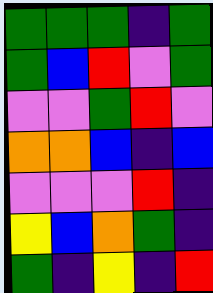[["green", "green", "green", "indigo", "green"], ["green", "blue", "red", "violet", "green"], ["violet", "violet", "green", "red", "violet"], ["orange", "orange", "blue", "indigo", "blue"], ["violet", "violet", "violet", "red", "indigo"], ["yellow", "blue", "orange", "green", "indigo"], ["green", "indigo", "yellow", "indigo", "red"]]